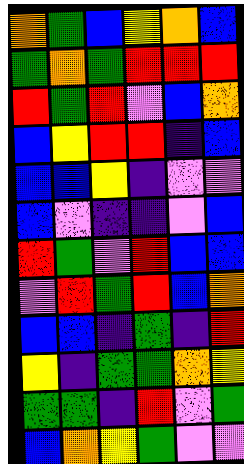[["orange", "green", "blue", "yellow", "orange", "blue"], ["green", "orange", "green", "red", "red", "red"], ["red", "green", "red", "violet", "blue", "orange"], ["blue", "yellow", "red", "red", "indigo", "blue"], ["blue", "blue", "yellow", "indigo", "violet", "violet"], ["blue", "violet", "indigo", "indigo", "violet", "blue"], ["red", "green", "violet", "red", "blue", "blue"], ["violet", "red", "green", "red", "blue", "orange"], ["blue", "blue", "indigo", "green", "indigo", "red"], ["yellow", "indigo", "green", "green", "orange", "yellow"], ["green", "green", "indigo", "red", "violet", "green"], ["blue", "orange", "yellow", "green", "violet", "violet"]]